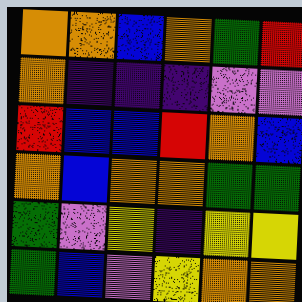[["orange", "orange", "blue", "orange", "green", "red"], ["orange", "indigo", "indigo", "indigo", "violet", "violet"], ["red", "blue", "blue", "red", "orange", "blue"], ["orange", "blue", "orange", "orange", "green", "green"], ["green", "violet", "yellow", "indigo", "yellow", "yellow"], ["green", "blue", "violet", "yellow", "orange", "orange"]]